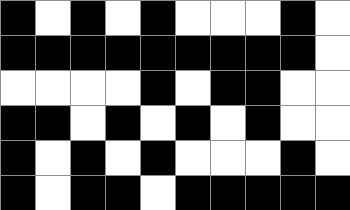[["black", "white", "black", "white", "black", "white", "white", "white", "black", "white"], ["black", "black", "black", "black", "black", "black", "black", "black", "black", "white"], ["white", "white", "white", "white", "black", "white", "black", "black", "white", "white"], ["black", "black", "white", "black", "white", "black", "white", "black", "white", "white"], ["black", "white", "black", "white", "black", "white", "white", "white", "black", "white"], ["black", "white", "black", "black", "white", "black", "black", "black", "black", "black"]]